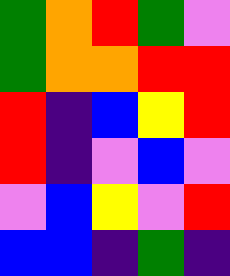[["green", "orange", "red", "green", "violet"], ["green", "orange", "orange", "red", "red"], ["red", "indigo", "blue", "yellow", "red"], ["red", "indigo", "violet", "blue", "violet"], ["violet", "blue", "yellow", "violet", "red"], ["blue", "blue", "indigo", "green", "indigo"]]